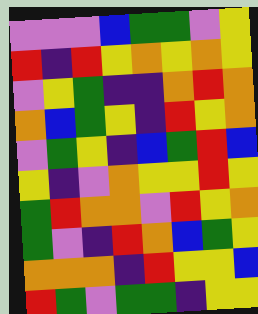[["violet", "violet", "violet", "blue", "green", "green", "violet", "yellow"], ["red", "indigo", "red", "yellow", "orange", "yellow", "orange", "yellow"], ["violet", "yellow", "green", "indigo", "indigo", "orange", "red", "orange"], ["orange", "blue", "green", "yellow", "indigo", "red", "yellow", "orange"], ["violet", "green", "yellow", "indigo", "blue", "green", "red", "blue"], ["yellow", "indigo", "violet", "orange", "yellow", "yellow", "red", "yellow"], ["green", "red", "orange", "orange", "violet", "red", "yellow", "orange"], ["green", "violet", "indigo", "red", "orange", "blue", "green", "yellow"], ["orange", "orange", "orange", "indigo", "red", "yellow", "yellow", "blue"], ["red", "green", "violet", "green", "green", "indigo", "yellow", "yellow"]]